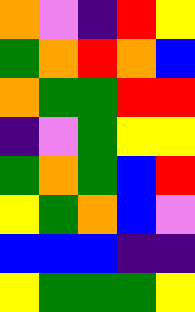[["orange", "violet", "indigo", "red", "yellow"], ["green", "orange", "red", "orange", "blue"], ["orange", "green", "green", "red", "red"], ["indigo", "violet", "green", "yellow", "yellow"], ["green", "orange", "green", "blue", "red"], ["yellow", "green", "orange", "blue", "violet"], ["blue", "blue", "blue", "indigo", "indigo"], ["yellow", "green", "green", "green", "yellow"]]